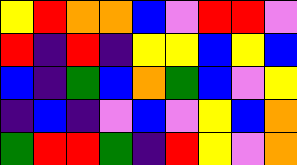[["yellow", "red", "orange", "orange", "blue", "violet", "red", "red", "violet"], ["red", "indigo", "red", "indigo", "yellow", "yellow", "blue", "yellow", "blue"], ["blue", "indigo", "green", "blue", "orange", "green", "blue", "violet", "yellow"], ["indigo", "blue", "indigo", "violet", "blue", "violet", "yellow", "blue", "orange"], ["green", "red", "red", "green", "indigo", "red", "yellow", "violet", "orange"]]